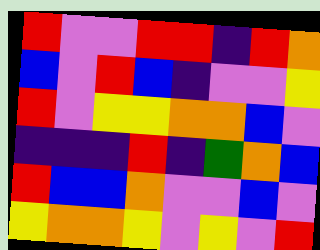[["red", "violet", "violet", "red", "red", "indigo", "red", "orange"], ["blue", "violet", "red", "blue", "indigo", "violet", "violet", "yellow"], ["red", "violet", "yellow", "yellow", "orange", "orange", "blue", "violet"], ["indigo", "indigo", "indigo", "red", "indigo", "green", "orange", "blue"], ["red", "blue", "blue", "orange", "violet", "violet", "blue", "violet"], ["yellow", "orange", "orange", "yellow", "violet", "yellow", "violet", "red"]]